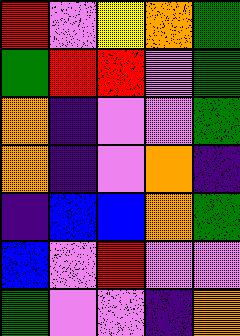[["red", "violet", "yellow", "orange", "green"], ["green", "red", "red", "violet", "green"], ["orange", "indigo", "violet", "violet", "green"], ["orange", "indigo", "violet", "orange", "indigo"], ["indigo", "blue", "blue", "orange", "green"], ["blue", "violet", "red", "violet", "violet"], ["green", "violet", "violet", "indigo", "orange"]]